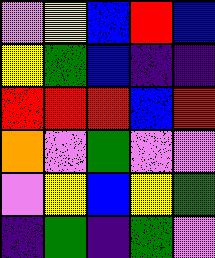[["violet", "yellow", "blue", "red", "blue"], ["yellow", "green", "blue", "indigo", "indigo"], ["red", "red", "red", "blue", "red"], ["orange", "violet", "green", "violet", "violet"], ["violet", "yellow", "blue", "yellow", "green"], ["indigo", "green", "indigo", "green", "violet"]]